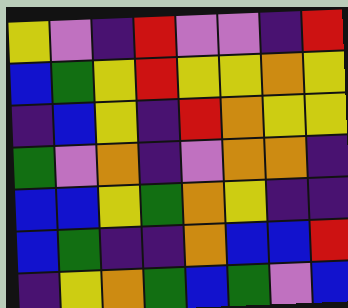[["yellow", "violet", "indigo", "red", "violet", "violet", "indigo", "red"], ["blue", "green", "yellow", "red", "yellow", "yellow", "orange", "yellow"], ["indigo", "blue", "yellow", "indigo", "red", "orange", "yellow", "yellow"], ["green", "violet", "orange", "indigo", "violet", "orange", "orange", "indigo"], ["blue", "blue", "yellow", "green", "orange", "yellow", "indigo", "indigo"], ["blue", "green", "indigo", "indigo", "orange", "blue", "blue", "red"], ["indigo", "yellow", "orange", "green", "blue", "green", "violet", "blue"]]